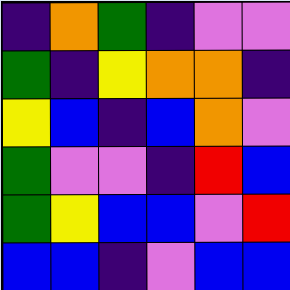[["indigo", "orange", "green", "indigo", "violet", "violet"], ["green", "indigo", "yellow", "orange", "orange", "indigo"], ["yellow", "blue", "indigo", "blue", "orange", "violet"], ["green", "violet", "violet", "indigo", "red", "blue"], ["green", "yellow", "blue", "blue", "violet", "red"], ["blue", "blue", "indigo", "violet", "blue", "blue"]]